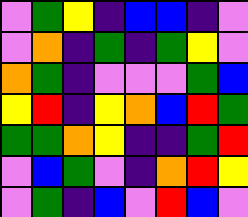[["violet", "green", "yellow", "indigo", "blue", "blue", "indigo", "violet"], ["violet", "orange", "indigo", "green", "indigo", "green", "yellow", "violet"], ["orange", "green", "indigo", "violet", "violet", "violet", "green", "blue"], ["yellow", "red", "indigo", "yellow", "orange", "blue", "red", "green"], ["green", "green", "orange", "yellow", "indigo", "indigo", "green", "red"], ["violet", "blue", "green", "violet", "indigo", "orange", "red", "yellow"], ["violet", "green", "indigo", "blue", "violet", "red", "blue", "violet"]]